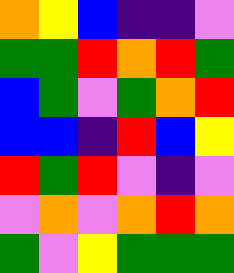[["orange", "yellow", "blue", "indigo", "indigo", "violet"], ["green", "green", "red", "orange", "red", "green"], ["blue", "green", "violet", "green", "orange", "red"], ["blue", "blue", "indigo", "red", "blue", "yellow"], ["red", "green", "red", "violet", "indigo", "violet"], ["violet", "orange", "violet", "orange", "red", "orange"], ["green", "violet", "yellow", "green", "green", "green"]]